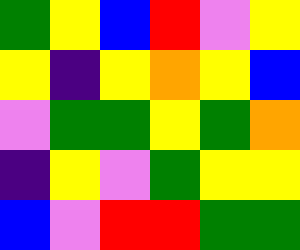[["green", "yellow", "blue", "red", "violet", "yellow"], ["yellow", "indigo", "yellow", "orange", "yellow", "blue"], ["violet", "green", "green", "yellow", "green", "orange"], ["indigo", "yellow", "violet", "green", "yellow", "yellow"], ["blue", "violet", "red", "red", "green", "green"]]